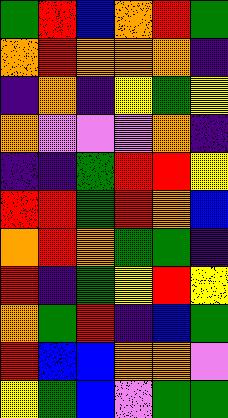[["green", "red", "blue", "orange", "red", "green"], ["orange", "red", "orange", "orange", "orange", "indigo"], ["indigo", "orange", "indigo", "yellow", "green", "yellow"], ["orange", "violet", "violet", "violet", "orange", "indigo"], ["indigo", "indigo", "green", "red", "red", "yellow"], ["red", "red", "green", "red", "orange", "blue"], ["orange", "red", "orange", "green", "green", "indigo"], ["red", "indigo", "green", "yellow", "red", "yellow"], ["orange", "green", "red", "indigo", "blue", "green"], ["red", "blue", "blue", "orange", "orange", "violet"], ["yellow", "green", "blue", "violet", "green", "green"]]